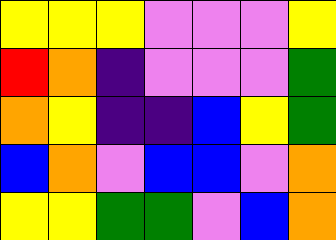[["yellow", "yellow", "yellow", "violet", "violet", "violet", "yellow"], ["red", "orange", "indigo", "violet", "violet", "violet", "green"], ["orange", "yellow", "indigo", "indigo", "blue", "yellow", "green"], ["blue", "orange", "violet", "blue", "blue", "violet", "orange"], ["yellow", "yellow", "green", "green", "violet", "blue", "orange"]]